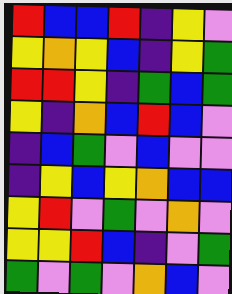[["red", "blue", "blue", "red", "indigo", "yellow", "violet"], ["yellow", "orange", "yellow", "blue", "indigo", "yellow", "green"], ["red", "red", "yellow", "indigo", "green", "blue", "green"], ["yellow", "indigo", "orange", "blue", "red", "blue", "violet"], ["indigo", "blue", "green", "violet", "blue", "violet", "violet"], ["indigo", "yellow", "blue", "yellow", "orange", "blue", "blue"], ["yellow", "red", "violet", "green", "violet", "orange", "violet"], ["yellow", "yellow", "red", "blue", "indigo", "violet", "green"], ["green", "violet", "green", "violet", "orange", "blue", "violet"]]